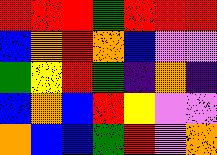[["red", "red", "red", "green", "red", "red", "red"], ["blue", "orange", "red", "orange", "blue", "violet", "violet"], ["green", "yellow", "red", "green", "indigo", "orange", "indigo"], ["blue", "orange", "blue", "red", "yellow", "violet", "violet"], ["orange", "blue", "blue", "green", "red", "violet", "orange"]]